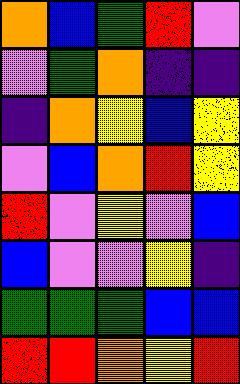[["orange", "blue", "green", "red", "violet"], ["violet", "green", "orange", "indigo", "indigo"], ["indigo", "orange", "yellow", "blue", "yellow"], ["violet", "blue", "orange", "red", "yellow"], ["red", "violet", "yellow", "violet", "blue"], ["blue", "violet", "violet", "yellow", "indigo"], ["green", "green", "green", "blue", "blue"], ["red", "red", "orange", "yellow", "red"]]